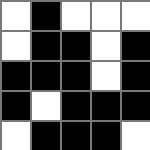[["white", "black", "white", "white", "white"], ["white", "black", "black", "white", "black"], ["black", "black", "black", "white", "black"], ["black", "white", "black", "black", "black"], ["white", "black", "black", "black", "white"]]